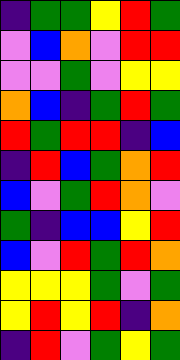[["indigo", "green", "green", "yellow", "red", "green"], ["violet", "blue", "orange", "violet", "red", "red"], ["violet", "violet", "green", "violet", "yellow", "yellow"], ["orange", "blue", "indigo", "green", "red", "green"], ["red", "green", "red", "red", "indigo", "blue"], ["indigo", "red", "blue", "green", "orange", "red"], ["blue", "violet", "green", "red", "orange", "violet"], ["green", "indigo", "blue", "blue", "yellow", "red"], ["blue", "violet", "red", "green", "red", "orange"], ["yellow", "yellow", "yellow", "green", "violet", "green"], ["yellow", "red", "yellow", "red", "indigo", "orange"], ["indigo", "red", "violet", "green", "yellow", "green"]]